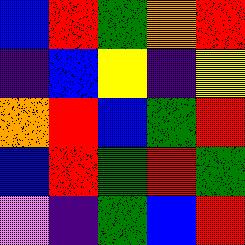[["blue", "red", "green", "orange", "red"], ["indigo", "blue", "yellow", "indigo", "yellow"], ["orange", "red", "blue", "green", "red"], ["blue", "red", "green", "red", "green"], ["violet", "indigo", "green", "blue", "red"]]